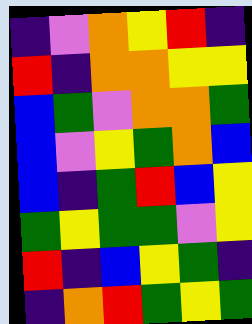[["indigo", "violet", "orange", "yellow", "red", "indigo"], ["red", "indigo", "orange", "orange", "yellow", "yellow"], ["blue", "green", "violet", "orange", "orange", "green"], ["blue", "violet", "yellow", "green", "orange", "blue"], ["blue", "indigo", "green", "red", "blue", "yellow"], ["green", "yellow", "green", "green", "violet", "yellow"], ["red", "indigo", "blue", "yellow", "green", "indigo"], ["indigo", "orange", "red", "green", "yellow", "green"]]